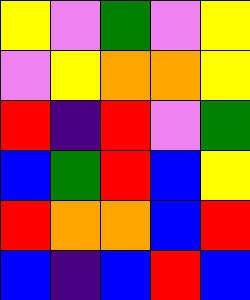[["yellow", "violet", "green", "violet", "yellow"], ["violet", "yellow", "orange", "orange", "yellow"], ["red", "indigo", "red", "violet", "green"], ["blue", "green", "red", "blue", "yellow"], ["red", "orange", "orange", "blue", "red"], ["blue", "indigo", "blue", "red", "blue"]]